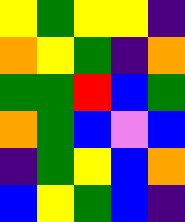[["yellow", "green", "yellow", "yellow", "indigo"], ["orange", "yellow", "green", "indigo", "orange"], ["green", "green", "red", "blue", "green"], ["orange", "green", "blue", "violet", "blue"], ["indigo", "green", "yellow", "blue", "orange"], ["blue", "yellow", "green", "blue", "indigo"]]